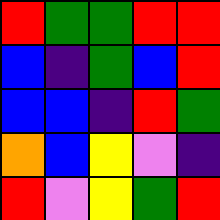[["red", "green", "green", "red", "red"], ["blue", "indigo", "green", "blue", "red"], ["blue", "blue", "indigo", "red", "green"], ["orange", "blue", "yellow", "violet", "indigo"], ["red", "violet", "yellow", "green", "red"]]